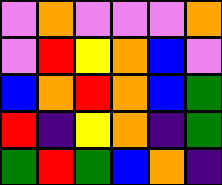[["violet", "orange", "violet", "violet", "violet", "orange"], ["violet", "red", "yellow", "orange", "blue", "violet"], ["blue", "orange", "red", "orange", "blue", "green"], ["red", "indigo", "yellow", "orange", "indigo", "green"], ["green", "red", "green", "blue", "orange", "indigo"]]